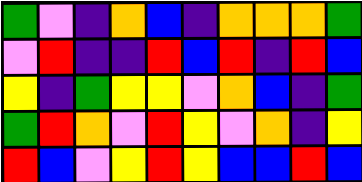[["green", "violet", "indigo", "orange", "blue", "indigo", "orange", "orange", "orange", "green"], ["violet", "red", "indigo", "indigo", "red", "blue", "red", "indigo", "red", "blue"], ["yellow", "indigo", "green", "yellow", "yellow", "violet", "orange", "blue", "indigo", "green"], ["green", "red", "orange", "violet", "red", "yellow", "violet", "orange", "indigo", "yellow"], ["red", "blue", "violet", "yellow", "red", "yellow", "blue", "blue", "red", "blue"]]